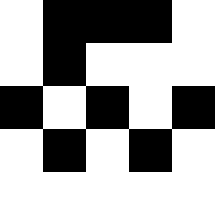[["white", "black", "black", "black", "white"], ["white", "black", "white", "white", "white"], ["black", "white", "black", "white", "black"], ["white", "black", "white", "black", "white"], ["white", "white", "white", "white", "white"]]